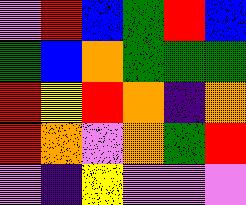[["violet", "red", "blue", "green", "red", "blue"], ["green", "blue", "orange", "green", "green", "green"], ["red", "yellow", "red", "orange", "indigo", "orange"], ["red", "orange", "violet", "orange", "green", "red"], ["violet", "indigo", "yellow", "violet", "violet", "violet"]]